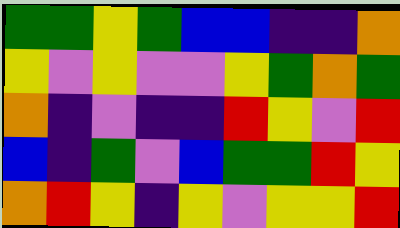[["green", "green", "yellow", "green", "blue", "blue", "indigo", "indigo", "orange"], ["yellow", "violet", "yellow", "violet", "violet", "yellow", "green", "orange", "green"], ["orange", "indigo", "violet", "indigo", "indigo", "red", "yellow", "violet", "red"], ["blue", "indigo", "green", "violet", "blue", "green", "green", "red", "yellow"], ["orange", "red", "yellow", "indigo", "yellow", "violet", "yellow", "yellow", "red"]]